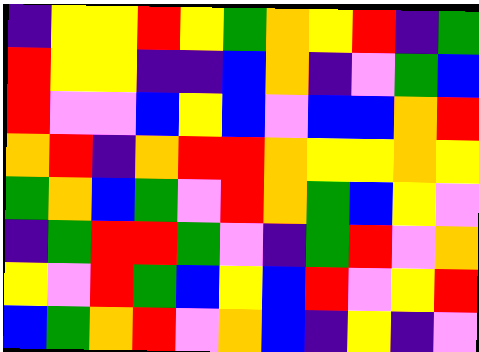[["indigo", "yellow", "yellow", "red", "yellow", "green", "orange", "yellow", "red", "indigo", "green"], ["red", "yellow", "yellow", "indigo", "indigo", "blue", "orange", "indigo", "violet", "green", "blue"], ["red", "violet", "violet", "blue", "yellow", "blue", "violet", "blue", "blue", "orange", "red"], ["orange", "red", "indigo", "orange", "red", "red", "orange", "yellow", "yellow", "orange", "yellow"], ["green", "orange", "blue", "green", "violet", "red", "orange", "green", "blue", "yellow", "violet"], ["indigo", "green", "red", "red", "green", "violet", "indigo", "green", "red", "violet", "orange"], ["yellow", "violet", "red", "green", "blue", "yellow", "blue", "red", "violet", "yellow", "red"], ["blue", "green", "orange", "red", "violet", "orange", "blue", "indigo", "yellow", "indigo", "violet"]]